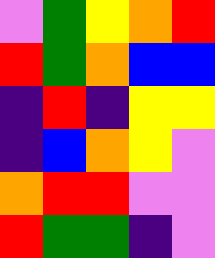[["violet", "green", "yellow", "orange", "red"], ["red", "green", "orange", "blue", "blue"], ["indigo", "red", "indigo", "yellow", "yellow"], ["indigo", "blue", "orange", "yellow", "violet"], ["orange", "red", "red", "violet", "violet"], ["red", "green", "green", "indigo", "violet"]]